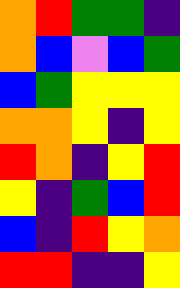[["orange", "red", "green", "green", "indigo"], ["orange", "blue", "violet", "blue", "green"], ["blue", "green", "yellow", "yellow", "yellow"], ["orange", "orange", "yellow", "indigo", "yellow"], ["red", "orange", "indigo", "yellow", "red"], ["yellow", "indigo", "green", "blue", "red"], ["blue", "indigo", "red", "yellow", "orange"], ["red", "red", "indigo", "indigo", "yellow"]]